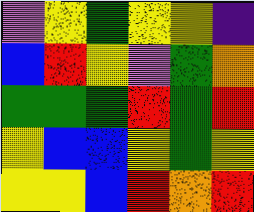[["violet", "yellow", "green", "yellow", "yellow", "indigo"], ["blue", "red", "yellow", "violet", "green", "orange"], ["green", "green", "green", "red", "green", "red"], ["yellow", "blue", "blue", "yellow", "green", "yellow"], ["yellow", "yellow", "blue", "red", "orange", "red"]]